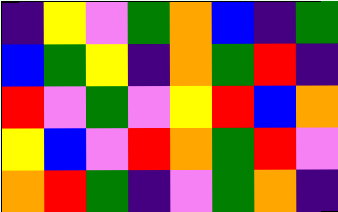[["indigo", "yellow", "violet", "green", "orange", "blue", "indigo", "green"], ["blue", "green", "yellow", "indigo", "orange", "green", "red", "indigo"], ["red", "violet", "green", "violet", "yellow", "red", "blue", "orange"], ["yellow", "blue", "violet", "red", "orange", "green", "red", "violet"], ["orange", "red", "green", "indigo", "violet", "green", "orange", "indigo"]]